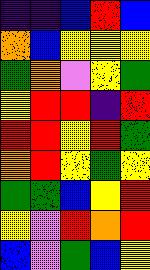[["indigo", "indigo", "blue", "red", "blue"], ["orange", "blue", "yellow", "yellow", "yellow"], ["green", "orange", "violet", "yellow", "green"], ["yellow", "red", "red", "indigo", "red"], ["red", "red", "yellow", "red", "green"], ["orange", "red", "yellow", "green", "yellow"], ["green", "green", "blue", "yellow", "red"], ["yellow", "violet", "red", "orange", "red"], ["blue", "violet", "green", "blue", "yellow"]]